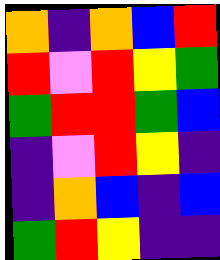[["orange", "indigo", "orange", "blue", "red"], ["red", "violet", "red", "yellow", "green"], ["green", "red", "red", "green", "blue"], ["indigo", "violet", "red", "yellow", "indigo"], ["indigo", "orange", "blue", "indigo", "blue"], ["green", "red", "yellow", "indigo", "indigo"]]